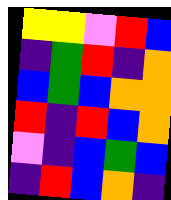[["yellow", "yellow", "violet", "red", "blue"], ["indigo", "green", "red", "indigo", "orange"], ["blue", "green", "blue", "orange", "orange"], ["red", "indigo", "red", "blue", "orange"], ["violet", "indigo", "blue", "green", "blue"], ["indigo", "red", "blue", "orange", "indigo"]]